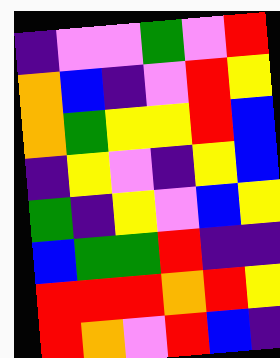[["indigo", "violet", "violet", "green", "violet", "red"], ["orange", "blue", "indigo", "violet", "red", "yellow"], ["orange", "green", "yellow", "yellow", "red", "blue"], ["indigo", "yellow", "violet", "indigo", "yellow", "blue"], ["green", "indigo", "yellow", "violet", "blue", "yellow"], ["blue", "green", "green", "red", "indigo", "indigo"], ["red", "red", "red", "orange", "red", "yellow"], ["red", "orange", "violet", "red", "blue", "indigo"]]